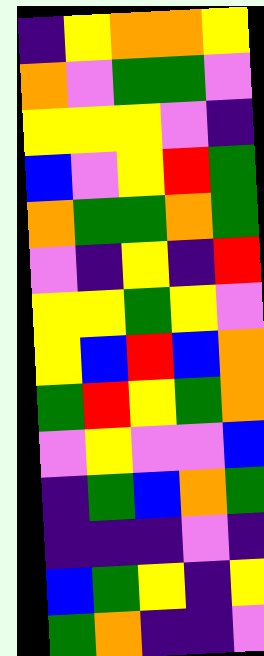[["indigo", "yellow", "orange", "orange", "yellow"], ["orange", "violet", "green", "green", "violet"], ["yellow", "yellow", "yellow", "violet", "indigo"], ["blue", "violet", "yellow", "red", "green"], ["orange", "green", "green", "orange", "green"], ["violet", "indigo", "yellow", "indigo", "red"], ["yellow", "yellow", "green", "yellow", "violet"], ["yellow", "blue", "red", "blue", "orange"], ["green", "red", "yellow", "green", "orange"], ["violet", "yellow", "violet", "violet", "blue"], ["indigo", "green", "blue", "orange", "green"], ["indigo", "indigo", "indigo", "violet", "indigo"], ["blue", "green", "yellow", "indigo", "yellow"], ["green", "orange", "indigo", "indigo", "violet"]]